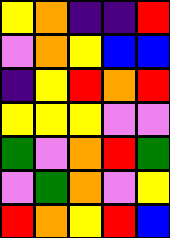[["yellow", "orange", "indigo", "indigo", "red"], ["violet", "orange", "yellow", "blue", "blue"], ["indigo", "yellow", "red", "orange", "red"], ["yellow", "yellow", "yellow", "violet", "violet"], ["green", "violet", "orange", "red", "green"], ["violet", "green", "orange", "violet", "yellow"], ["red", "orange", "yellow", "red", "blue"]]